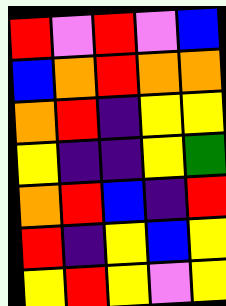[["red", "violet", "red", "violet", "blue"], ["blue", "orange", "red", "orange", "orange"], ["orange", "red", "indigo", "yellow", "yellow"], ["yellow", "indigo", "indigo", "yellow", "green"], ["orange", "red", "blue", "indigo", "red"], ["red", "indigo", "yellow", "blue", "yellow"], ["yellow", "red", "yellow", "violet", "yellow"]]